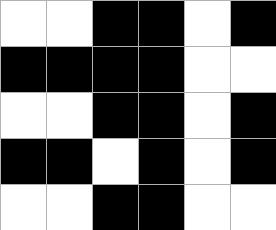[["white", "white", "black", "black", "white", "black"], ["black", "black", "black", "black", "white", "white"], ["white", "white", "black", "black", "white", "black"], ["black", "black", "white", "black", "white", "black"], ["white", "white", "black", "black", "white", "white"]]